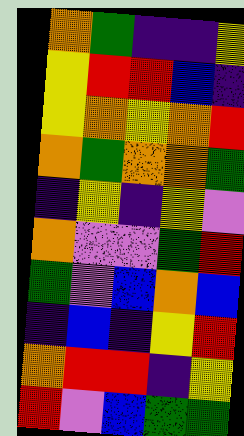[["orange", "green", "indigo", "indigo", "yellow"], ["yellow", "red", "red", "blue", "indigo"], ["yellow", "orange", "yellow", "orange", "red"], ["orange", "green", "orange", "orange", "green"], ["indigo", "yellow", "indigo", "yellow", "violet"], ["orange", "violet", "violet", "green", "red"], ["green", "violet", "blue", "orange", "blue"], ["indigo", "blue", "indigo", "yellow", "red"], ["orange", "red", "red", "indigo", "yellow"], ["red", "violet", "blue", "green", "green"]]